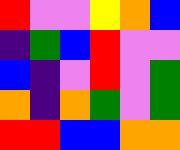[["red", "violet", "violet", "yellow", "orange", "blue"], ["indigo", "green", "blue", "red", "violet", "violet"], ["blue", "indigo", "violet", "red", "violet", "green"], ["orange", "indigo", "orange", "green", "violet", "green"], ["red", "red", "blue", "blue", "orange", "orange"]]